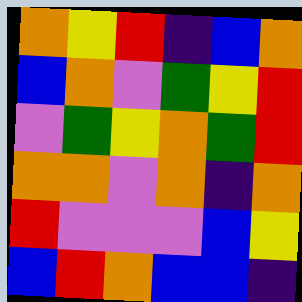[["orange", "yellow", "red", "indigo", "blue", "orange"], ["blue", "orange", "violet", "green", "yellow", "red"], ["violet", "green", "yellow", "orange", "green", "red"], ["orange", "orange", "violet", "orange", "indigo", "orange"], ["red", "violet", "violet", "violet", "blue", "yellow"], ["blue", "red", "orange", "blue", "blue", "indigo"]]